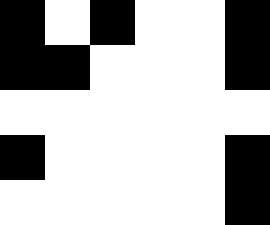[["black", "white", "black", "white", "white", "black"], ["black", "black", "white", "white", "white", "black"], ["white", "white", "white", "white", "white", "white"], ["black", "white", "white", "white", "white", "black"], ["white", "white", "white", "white", "white", "black"]]